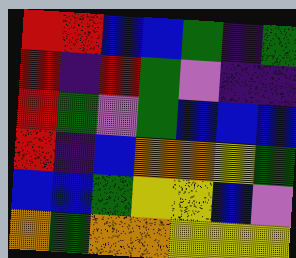[["red", "red", "blue", "blue", "green", "indigo", "green"], ["red", "indigo", "red", "green", "violet", "indigo", "indigo"], ["red", "green", "violet", "green", "blue", "blue", "blue"], ["red", "indigo", "blue", "orange", "orange", "yellow", "green"], ["blue", "blue", "green", "yellow", "yellow", "blue", "violet"], ["orange", "green", "orange", "orange", "yellow", "yellow", "yellow"]]